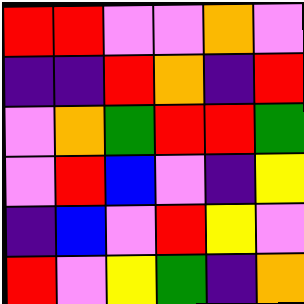[["red", "red", "violet", "violet", "orange", "violet"], ["indigo", "indigo", "red", "orange", "indigo", "red"], ["violet", "orange", "green", "red", "red", "green"], ["violet", "red", "blue", "violet", "indigo", "yellow"], ["indigo", "blue", "violet", "red", "yellow", "violet"], ["red", "violet", "yellow", "green", "indigo", "orange"]]